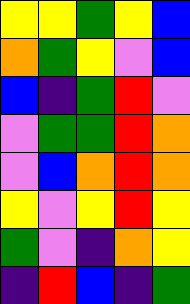[["yellow", "yellow", "green", "yellow", "blue"], ["orange", "green", "yellow", "violet", "blue"], ["blue", "indigo", "green", "red", "violet"], ["violet", "green", "green", "red", "orange"], ["violet", "blue", "orange", "red", "orange"], ["yellow", "violet", "yellow", "red", "yellow"], ["green", "violet", "indigo", "orange", "yellow"], ["indigo", "red", "blue", "indigo", "green"]]